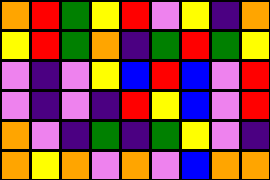[["orange", "red", "green", "yellow", "red", "violet", "yellow", "indigo", "orange"], ["yellow", "red", "green", "orange", "indigo", "green", "red", "green", "yellow"], ["violet", "indigo", "violet", "yellow", "blue", "red", "blue", "violet", "red"], ["violet", "indigo", "violet", "indigo", "red", "yellow", "blue", "violet", "red"], ["orange", "violet", "indigo", "green", "indigo", "green", "yellow", "violet", "indigo"], ["orange", "yellow", "orange", "violet", "orange", "violet", "blue", "orange", "orange"]]